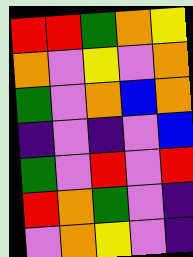[["red", "red", "green", "orange", "yellow"], ["orange", "violet", "yellow", "violet", "orange"], ["green", "violet", "orange", "blue", "orange"], ["indigo", "violet", "indigo", "violet", "blue"], ["green", "violet", "red", "violet", "red"], ["red", "orange", "green", "violet", "indigo"], ["violet", "orange", "yellow", "violet", "indigo"]]